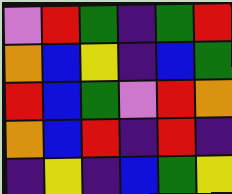[["violet", "red", "green", "indigo", "green", "red"], ["orange", "blue", "yellow", "indigo", "blue", "green"], ["red", "blue", "green", "violet", "red", "orange"], ["orange", "blue", "red", "indigo", "red", "indigo"], ["indigo", "yellow", "indigo", "blue", "green", "yellow"]]